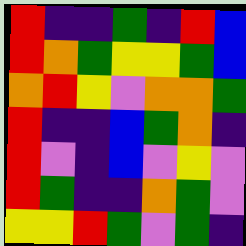[["red", "indigo", "indigo", "green", "indigo", "red", "blue"], ["red", "orange", "green", "yellow", "yellow", "green", "blue"], ["orange", "red", "yellow", "violet", "orange", "orange", "green"], ["red", "indigo", "indigo", "blue", "green", "orange", "indigo"], ["red", "violet", "indigo", "blue", "violet", "yellow", "violet"], ["red", "green", "indigo", "indigo", "orange", "green", "violet"], ["yellow", "yellow", "red", "green", "violet", "green", "indigo"]]